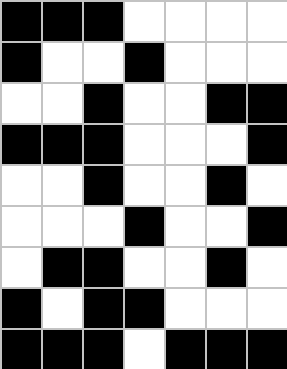[["black", "black", "black", "white", "white", "white", "white"], ["black", "white", "white", "black", "white", "white", "white"], ["white", "white", "black", "white", "white", "black", "black"], ["black", "black", "black", "white", "white", "white", "black"], ["white", "white", "black", "white", "white", "black", "white"], ["white", "white", "white", "black", "white", "white", "black"], ["white", "black", "black", "white", "white", "black", "white"], ["black", "white", "black", "black", "white", "white", "white"], ["black", "black", "black", "white", "black", "black", "black"]]